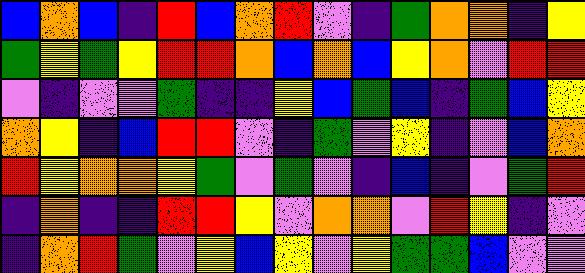[["blue", "orange", "blue", "indigo", "red", "blue", "orange", "red", "violet", "indigo", "green", "orange", "orange", "indigo", "yellow"], ["green", "yellow", "green", "yellow", "red", "red", "orange", "blue", "orange", "blue", "yellow", "orange", "violet", "red", "red"], ["violet", "indigo", "violet", "violet", "green", "indigo", "indigo", "yellow", "blue", "green", "blue", "indigo", "green", "blue", "yellow"], ["orange", "yellow", "indigo", "blue", "red", "red", "violet", "indigo", "green", "violet", "yellow", "indigo", "violet", "blue", "orange"], ["red", "yellow", "orange", "orange", "yellow", "green", "violet", "green", "violet", "indigo", "blue", "indigo", "violet", "green", "red"], ["indigo", "orange", "indigo", "indigo", "red", "red", "yellow", "violet", "orange", "orange", "violet", "red", "yellow", "indigo", "violet"], ["indigo", "orange", "red", "green", "violet", "yellow", "blue", "yellow", "violet", "yellow", "green", "green", "blue", "violet", "violet"]]